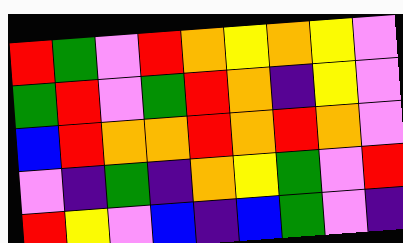[["red", "green", "violet", "red", "orange", "yellow", "orange", "yellow", "violet"], ["green", "red", "violet", "green", "red", "orange", "indigo", "yellow", "violet"], ["blue", "red", "orange", "orange", "red", "orange", "red", "orange", "violet"], ["violet", "indigo", "green", "indigo", "orange", "yellow", "green", "violet", "red"], ["red", "yellow", "violet", "blue", "indigo", "blue", "green", "violet", "indigo"]]